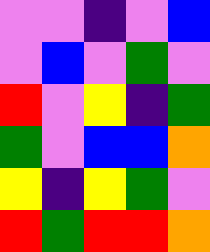[["violet", "violet", "indigo", "violet", "blue"], ["violet", "blue", "violet", "green", "violet"], ["red", "violet", "yellow", "indigo", "green"], ["green", "violet", "blue", "blue", "orange"], ["yellow", "indigo", "yellow", "green", "violet"], ["red", "green", "red", "red", "orange"]]